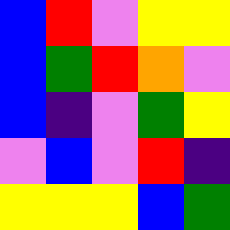[["blue", "red", "violet", "yellow", "yellow"], ["blue", "green", "red", "orange", "violet"], ["blue", "indigo", "violet", "green", "yellow"], ["violet", "blue", "violet", "red", "indigo"], ["yellow", "yellow", "yellow", "blue", "green"]]